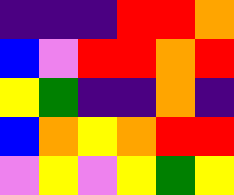[["indigo", "indigo", "indigo", "red", "red", "orange"], ["blue", "violet", "red", "red", "orange", "red"], ["yellow", "green", "indigo", "indigo", "orange", "indigo"], ["blue", "orange", "yellow", "orange", "red", "red"], ["violet", "yellow", "violet", "yellow", "green", "yellow"]]